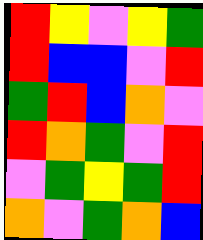[["red", "yellow", "violet", "yellow", "green"], ["red", "blue", "blue", "violet", "red"], ["green", "red", "blue", "orange", "violet"], ["red", "orange", "green", "violet", "red"], ["violet", "green", "yellow", "green", "red"], ["orange", "violet", "green", "orange", "blue"]]